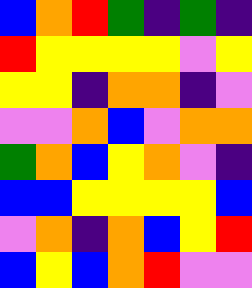[["blue", "orange", "red", "green", "indigo", "green", "indigo"], ["red", "yellow", "yellow", "yellow", "yellow", "violet", "yellow"], ["yellow", "yellow", "indigo", "orange", "orange", "indigo", "violet"], ["violet", "violet", "orange", "blue", "violet", "orange", "orange"], ["green", "orange", "blue", "yellow", "orange", "violet", "indigo"], ["blue", "blue", "yellow", "yellow", "yellow", "yellow", "blue"], ["violet", "orange", "indigo", "orange", "blue", "yellow", "red"], ["blue", "yellow", "blue", "orange", "red", "violet", "violet"]]